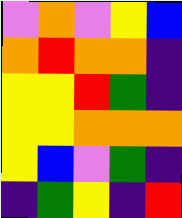[["violet", "orange", "violet", "yellow", "blue"], ["orange", "red", "orange", "orange", "indigo"], ["yellow", "yellow", "red", "green", "indigo"], ["yellow", "yellow", "orange", "orange", "orange"], ["yellow", "blue", "violet", "green", "indigo"], ["indigo", "green", "yellow", "indigo", "red"]]